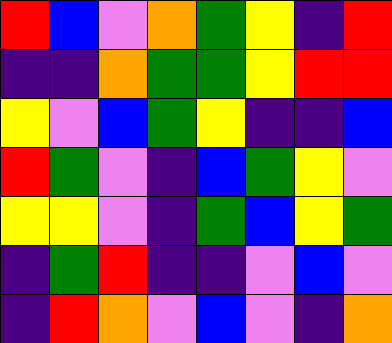[["red", "blue", "violet", "orange", "green", "yellow", "indigo", "red"], ["indigo", "indigo", "orange", "green", "green", "yellow", "red", "red"], ["yellow", "violet", "blue", "green", "yellow", "indigo", "indigo", "blue"], ["red", "green", "violet", "indigo", "blue", "green", "yellow", "violet"], ["yellow", "yellow", "violet", "indigo", "green", "blue", "yellow", "green"], ["indigo", "green", "red", "indigo", "indigo", "violet", "blue", "violet"], ["indigo", "red", "orange", "violet", "blue", "violet", "indigo", "orange"]]